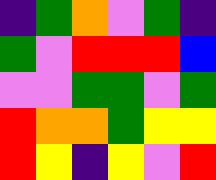[["indigo", "green", "orange", "violet", "green", "indigo"], ["green", "violet", "red", "red", "red", "blue"], ["violet", "violet", "green", "green", "violet", "green"], ["red", "orange", "orange", "green", "yellow", "yellow"], ["red", "yellow", "indigo", "yellow", "violet", "red"]]